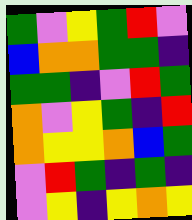[["green", "violet", "yellow", "green", "red", "violet"], ["blue", "orange", "orange", "green", "green", "indigo"], ["green", "green", "indigo", "violet", "red", "green"], ["orange", "violet", "yellow", "green", "indigo", "red"], ["orange", "yellow", "yellow", "orange", "blue", "green"], ["violet", "red", "green", "indigo", "green", "indigo"], ["violet", "yellow", "indigo", "yellow", "orange", "yellow"]]